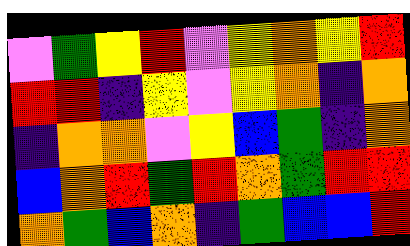[["violet", "green", "yellow", "red", "violet", "yellow", "orange", "yellow", "red"], ["red", "red", "indigo", "yellow", "violet", "yellow", "orange", "indigo", "orange"], ["indigo", "orange", "orange", "violet", "yellow", "blue", "green", "indigo", "orange"], ["blue", "orange", "red", "green", "red", "orange", "green", "red", "red"], ["orange", "green", "blue", "orange", "indigo", "green", "blue", "blue", "red"]]